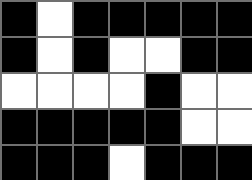[["black", "white", "black", "black", "black", "black", "black"], ["black", "white", "black", "white", "white", "black", "black"], ["white", "white", "white", "white", "black", "white", "white"], ["black", "black", "black", "black", "black", "white", "white"], ["black", "black", "black", "white", "black", "black", "black"]]